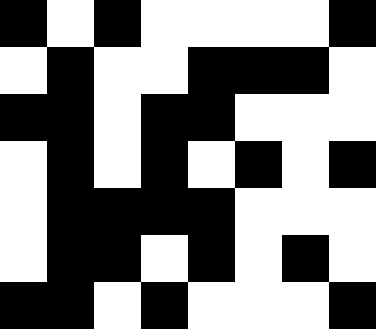[["black", "white", "black", "white", "white", "white", "white", "black"], ["white", "black", "white", "white", "black", "black", "black", "white"], ["black", "black", "white", "black", "black", "white", "white", "white"], ["white", "black", "white", "black", "white", "black", "white", "black"], ["white", "black", "black", "black", "black", "white", "white", "white"], ["white", "black", "black", "white", "black", "white", "black", "white"], ["black", "black", "white", "black", "white", "white", "white", "black"]]